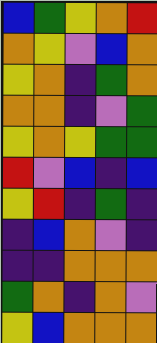[["blue", "green", "yellow", "orange", "red"], ["orange", "yellow", "violet", "blue", "orange"], ["yellow", "orange", "indigo", "green", "orange"], ["orange", "orange", "indigo", "violet", "green"], ["yellow", "orange", "yellow", "green", "green"], ["red", "violet", "blue", "indigo", "blue"], ["yellow", "red", "indigo", "green", "indigo"], ["indigo", "blue", "orange", "violet", "indigo"], ["indigo", "indigo", "orange", "orange", "orange"], ["green", "orange", "indigo", "orange", "violet"], ["yellow", "blue", "orange", "orange", "orange"]]